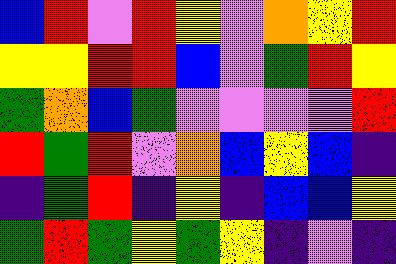[["blue", "red", "violet", "red", "yellow", "violet", "orange", "yellow", "red"], ["yellow", "yellow", "red", "red", "blue", "violet", "green", "red", "yellow"], ["green", "orange", "blue", "green", "violet", "violet", "violet", "violet", "red"], ["red", "green", "red", "violet", "orange", "blue", "yellow", "blue", "indigo"], ["indigo", "green", "red", "indigo", "yellow", "indigo", "blue", "blue", "yellow"], ["green", "red", "green", "yellow", "green", "yellow", "indigo", "violet", "indigo"]]